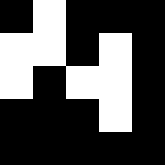[["black", "white", "black", "black", "black"], ["white", "white", "black", "white", "black"], ["white", "black", "white", "white", "black"], ["black", "black", "black", "white", "black"], ["black", "black", "black", "black", "black"]]